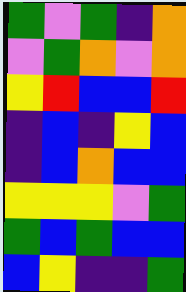[["green", "violet", "green", "indigo", "orange"], ["violet", "green", "orange", "violet", "orange"], ["yellow", "red", "blue", "blue", "red"], ["indigo", "blue", "indigo", "yellow", "blue"], ["indigo", "blue", "orange", "blue", "blue"], ["yellow", "yellow", "yellow", "violet", "green"], ["green", "blue", "green", "blue", "blue"], ["blue", "yellow", "indigo", "indigo", "green"]]